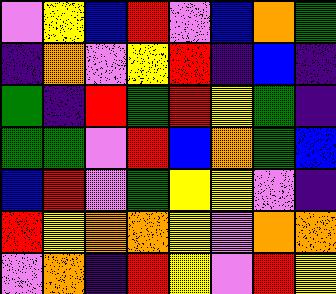[["violet", "yellow", "blue", "red", "violet", "blue", "orange", "green"], ["indigo", "orange", "violet", "yellow", "red", "indigo", "blue", "indigo"], ["green", "indigo", "red", "green", "red", "yellow", "green", "indigo"], ["green", "green", "violet", "red", "blue", "orange", "green", "blue"], ["blue", "red", "violet", "green", "yellow", "yellow", "violet", "indigo"], ["red", "yellow", "orange", "orange", "yellow", "violet", "orange", "orange"], ["violet", "orange", "indigo", "red", "yellow", "violet", "red", "yellow"]]